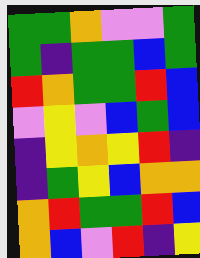[["green", "green", "orange", "violet", "violet", "green"], ["green", "indigo", "green", "green", "blue", "green"], ["red", "orange", "green", "green", "red", "blue"], ["violet", "yellow", "violet", "blue", "green", "blue"], ["indigo", "yellow", "orange", "yellow", "red", "indigo"], ["indigo", "green", "yellow", "blue", "orange", "orange"], ["orange", "red", "green", "green", "red", "blue"], ["orange", "blue", "violet", "red", "indigo", "yellow"]]